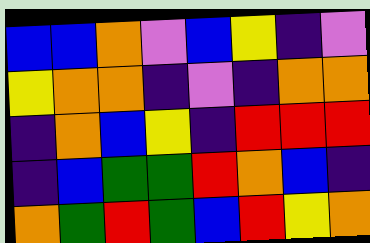[["blue", "blue", "orange", "violet", "blue", "yellow", "indigo", "violet"], ["yellow", "orange", "orange", "indigo", "violet", "indigo", "orange", "orange"], ["indigo", "orange", "blue", "yellow", "indigo", "red", "red", "red"], ["indigo", "blue", "green", "green", "red", "orange", "blue", "indigo"], ["orange", "green", "red", "green", "blue", "red", "yellow", "orange"]]